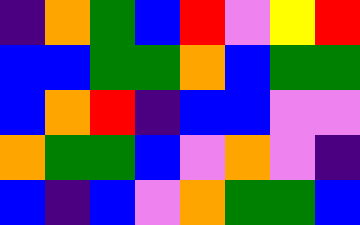[["indigo", "orange", "green", "blue", "red", "violet", "yellow", "red"], ["blue", "blue", "green", "green", "orange", "blue", "green", "green"], ["blue", "orange", "red", "indigo", "blue", "blue", "violet", "violet"], ["orange", "green", "green", "blue", "violet", "orange", "violet", "indigo"], ["blue", "indigo", "blue", "violet", "orange", "green", "green", "blue"]]